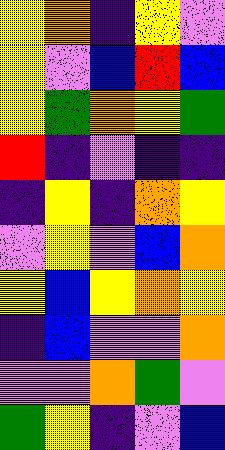[["yellow", "orange", "indigo", "yellow", "violet"], ["yellow", "violet", "blue", "red", "blue"], ["yellow", "green", "orange", "yellow", "green"], ["red", "indigo", "violet", "indigo", "indigo"], ["indigo", "yellow", "indigo", "orange", "yellow"], ["violet", "yellow", "violet", "blue", "orange"], ["yellow", "blue", "yellow", "orange", "yellow"], ["indigo", "blue", "violet", "violet", "orange"], ["violet", "violet", "orange", "green", "violet"], ["green", "yellow", "indigo", "violet", "blue"]]